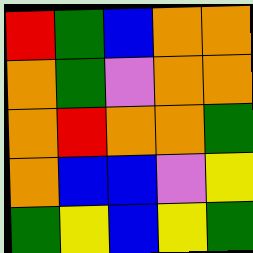[["red", "green", "blue", "orange", "orange"], ["orange", "green", "violet", "orange", "orange"], ["orange", "red", "orange", "orange", "green"], ["orange", "blue", "blue", "violet", "yellow"], ["green", "yellow", "blue", "yellow", "green"]]